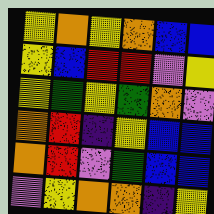[["yellow", "orange", "yellow", "orange", "blue", "blue"], ["yellow", "blue", "red", "red", "violet", "yellow"], ["yellow", "green", "yellow", "green", "orange", "violet"], ["orange", "red", "indigo", "yellow", "blue", "blue"], ["orange", "red", "violet", "green", "blue", "blue"], ["violet", "yellow", "orange", "orange", "indigo", "yellow"]]